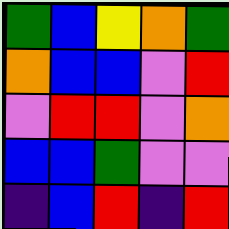[["green", "blue", "yellow", "orange", "green"], ["orange", "blue", "blue", "violet", "red"], ["violet", "red", "red", "violet", "orange"], ["blue", "blue", "green", "violet", "violet"], ["indigo", "blue", "red", "indigo", "red"]]